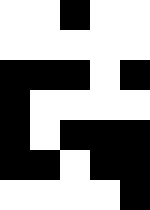[["white", "white", "black", "white", "white"], ["white", "white", "white", "white", "white"], ["black", "black", "black", "white", "black"], ["black", "white", "white", "white", "white"], ["black", "white", "black", "black", "black"], ["black", "black", "white", "black", "black"], ["white", "white", "white", "white", "black"]]